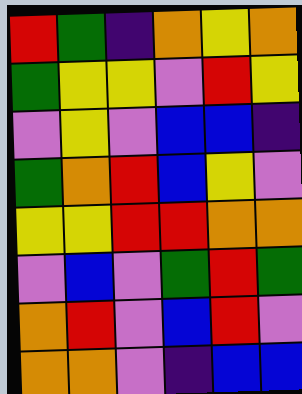[["red", "green", "indigo", "orange", "yellow", "orange"], ["green", "yellow", "yellow", "violet", "red", "yellow"], ["violet", "yellow", "violet", "blue", "blue", "indigo"], ["green", "orange", "red", "blue", "yellow", "violet"], ["yellow", "yellow", "red", "red", "orange", "orange"], ["violet", "blue", "violet", "green", "red", "green"], ["orange", "red", "violet", "blue", "red", "violet"], ["orange", "orange", "violet", "indigo", "blue", "blue"]]